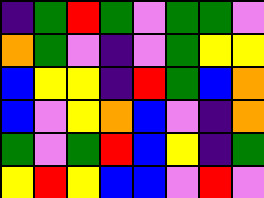[["indigo", "green", "red", "green", "violet", "green", "green", "violet"], ["orange", "green", "violet", "indigo", "violet", "green", "yellow", "yellow"], ["blue", "yellow", "yellow", "indigo", "red", "green", "blue", "orange"], ["blue", "violet", "yellow", "orange", "blue", "violet", "indigo", "orange"], ["green", "violet", "green", "red", "blue", "yellow", "indigo", "green"], ["yellow", "red", "yellow", "blue", "blue", "violet", "red", "violet"]]